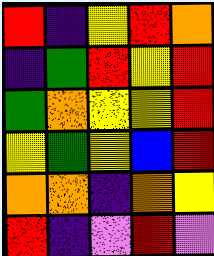[["red", "indigo", "yellow", "red", "orange"], ["indigo", "green", "red", "yellow", "red"], ["green", "orange", "yellow", "yellow", "red"], ["yellow", "green", "yellow", "blue", "red"], ["orange", "orange", "indigo", "orange", "yellow"], ["red", "indigo", "violet", "red", "violet"]]